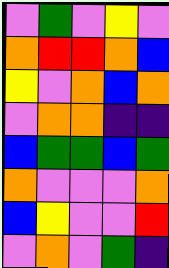[["violet", "green", "violet", "yellow", "violet"], ["orange", "red", "red", "orange", "blue"], ["yellow", "violet", "orange", "blue", "orange"], ["violet", "orange", "orange", "indigo", "indigo"], ["blue", "green", "green", "blue", "green"], ["orange", "violet", "violet", "violet", "orange"], ["blue", "yellow", "violet", "violet", "red"], ["violet", "orange", "violet", "green", "indigo"]]